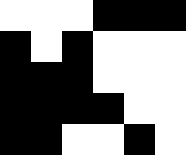[["white", "white", "white", "black", "black", "black"], ["black", "white", "black", "white", "white", "white"], ["black", "black", "black", "white", "white", "white"], ["black", "black", "black", "black", "white", "white"], ["black", "black", "white", "white", "black", "white"]]